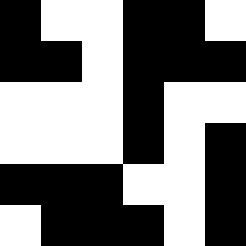[["black", "white", "white", "black", "black", "white"], ["black", "black", "white", "black", "black", "black"], ["white", "white", "white", "black", "white", "white"], ["white", "white", "white", "black", "white", "black"], ["black", "black", "black", "white", "white", "black"], ["white", "black", "black", "black", "white", "black"]]